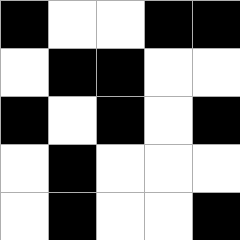[["black", "white", "white", "black", "black"], ["white", "black", "black", "white", "white"], ["black", "white", "black", "white", "black"], ["white", "black", "white", "white", "white"], ["white", "black", "white", "white", "black"]]